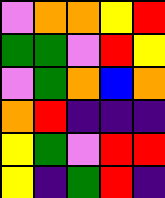[["violet", "orange", "orange", "yellow", "red"], ["green", "green", "violet", "red", "yellow"], ["violet", "green", "orange", "blue", "orange"], ["orange", "red", "indigo", "indigo", "indigo"], ["yellow", "green", "violet", "red", "red"], ["yellow", "indigo", "green", "red", "indigo"]]